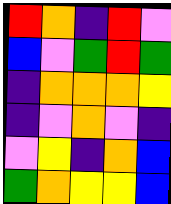[["red", "orange", "indigo", "red", "violet"], ["blue", "violet", "green", "red", "green"], ["indigo", "orange", "orange", "orange", "yellow"], ["indigo", "violet", "orange", "violet", "indigo"], ["violet", "yellow", "indigo", "orange", "blue"], ["green", "orange", "yellow", "yellow", "blue"]]